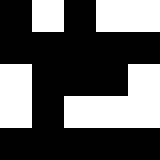[["black", "white", "black", "white", "white"], ["black", "black", "black", "black", "black"], ["white", "black", "black", "black", "white"], ["white", "black", "white", "white", "white"], ["black", "black", "black", "black", "black"]]